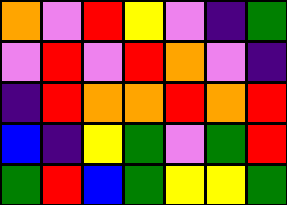[["orange", "violet", "red", "yellow", "violet", "indigo", "green"], ["violet", "red", "violet", "red", "orange", "violet", "indigo"], ["indigo", "red", "orange", "orange", "red", "orange", "red"], ["blue", "indigo", "yellow", "green", "violet", "green", "red"], ["green", "red", "blue", "green", "yellow", "yellow", "green"]]